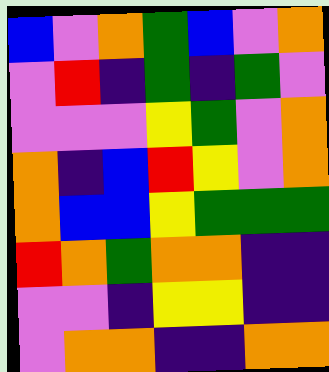[["blue", "violet", "orange", "green", "blue", "violet", "orange"], ["violet", "red", "indigo", "green", "indigo", "green", "violet"], ["violet", "violet", "violet", "yellow", "green", "violet", "orange"], ["orange", "indigo", "blue", "red", "yellow", "violet", "orange"], ["orange", "blue", "blue", "yellow", "green", "green", "green"], ["red", "orange", "green", "orange", "orange", "indigo", "indigo"], ["violet", "violet", "indigo", "yellow", "yellow", "indigo", "indigo"], ["violet", "orange", "orange", "indigo", "indigo", "orange", "orange"]]